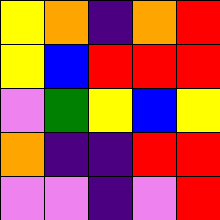[["yellow", "orange", "indigo", "orange", "red"], ["yellow", "blue", "red", "red", "red"], ["violet", "green", "yellow", "blue", "yellow"], ["orange", "indigo", "indigo", "red", "red"], ["violet", "violet", "indigo", "violet", "red"]]